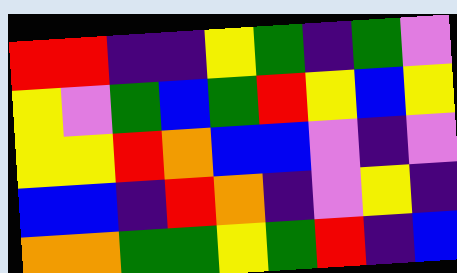[["red", "red", "indigo", "indigo", "yellow", "green", "indigo", "green", "violet"], ["yellow", "violet", "green", "blue", "green", "red", "yellow", "blue", "yellow"], ["yellow", "yellow", "red", "orange", "blue", "blue", "violet", "indigo", "violet"], ["blue", "blue", "indigo", "red", "orange", "indigo", "violet", "yellow", "indigo"], ["orange", "orange", "green", "green", "yellow", "green", "red", "indigo", "blue"]]